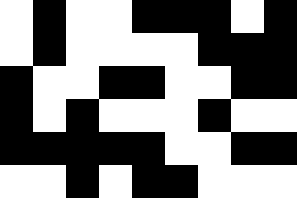[["white", "black", "white", "white", "black", "black", "black", "white", "black"], ["white", "black", "white", "white", "white", "white", "black", "black", "black"], ["black", "white", "white", "black", "black", "white", "white", "black", "black"], ["black", "white", "black", "white", "white", "white", "black", "white", "white"], ["black", "black", "black", "black", "black", "white", "white", "black", "black"], ["white", "white", "black", "white", "black", "black", "white", "white", "white"]]